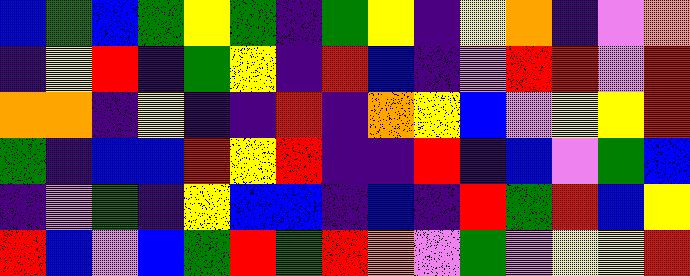[["blue", "green", "blue", "green", "yellow", "green", "indigo", "green", "yellow", "indigo", "yellow", "orange", "indigo", "violet", "orange"], ["indigo", "yellow", "red", "indigo", "green", "yellow", "indigo", "red", "blue", "indigo", "violet", "red", "red", "violet", "red"], ["orange", "orange", "indigo", "yellow", "indigo", "indigo", "red", "indigo", "orange", "yellow", "blue", "violet", "yellow", "yellow", "red"], ["green", "indigo", "blue", "blue", "red", "yellow", "red", "indigo", "indigo", "red", "indigo", "blue", "violet", "green", "blue"], ["indigo", "violet", "green", "indigo", "yellow", "blue", "blue", "indigo", "blue", "indigo", "red", "green", "red", "blue", "yellow"], ["red", "blue", "violet", "blue", "green", "red", "green", "red", "orange", "violet", "green", "violet", "yellow", "yellow", "red"]]